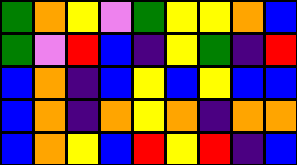[["green", "orange", "yellow", "violet", "green", "yellow", "yellow", "orange", "blue"], ["green", "violet", "red", "blue", "indigo", "yellow", "green", "indigo", "red"], ["blue", "orange", "indigo", "blue", "yellow", "blue", "yellow", "blue", "blue"], ["blue", "orange", "indigo", "orange", "yellow", "orange", "indigo", "orange", "orange"], ["blue", "orange", "yellow", "blue", "red", "yellow", "red", "indigo", "blue"]]